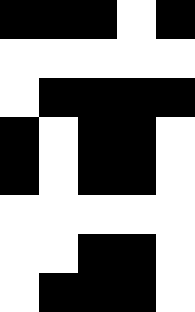[["black", "black", "black", "white", "black"], ["white", "white", "white", "white", "white"], ["white", "black", "black", "black", "black"], ["black", "white", "black", "black", "white"], ["black", "white", "black", "black", "white"], ["white", "white", "white", "white", "white"], ["white", "white", "black", "black", "white"], ["white", "black", "black", "black", "white"]]